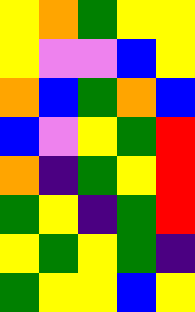[["yellow", "orange", "green", "yellow", "yellow"], ["yellow", "violet", "violet", "blue", "yellow"], ["orange", "blue", "green", "orange", "blue"], ["blue", "violet", "yellow", "green", "red"], ["orange", "indigo", "green", "yellow", "red"], ["green", "yellow", "indigo", "green", "red"], ["yellow", "green", "yellow", "green", "indigo"], ["green", "yellow", "yellow", "blue", "yellow"]]